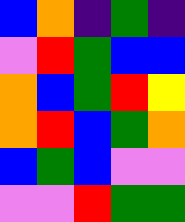[["blue", "orange", "indigo", "green", "indigo"], ["violet", "red", "green", "blue", "blue"], ["orange", "blue", "green", "red", "yellow"], ["orange", "red", "blue", "green", "orange"], ["blue", "green", "blue", "violet", "violet"], ["violet", "violet", "red", "green", "green"]]